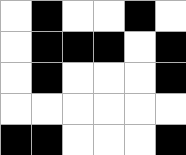[["white", "black", "white", "white", "black", "white"], ["white", "black", "black", "black", "white", "black"], ["white", "black", "white", "white", "white", "black"], ["white", "white", "white", "white", "white", "white"], ["black", "black", "white", "white", "white", "black"]]